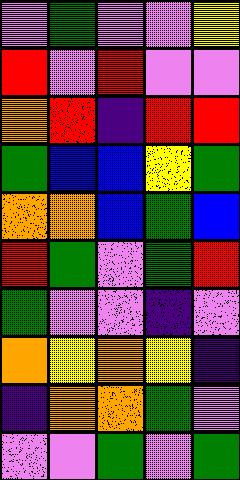[["violet", "green", "violet", "violet", "yellow"], ["red", "violet", "red", "violet", "violet"], ["orange", "red", "indigo", "red", "red"], ["green", "blue", "blue", "yellow", "green"], ["orange", "orange", "blue", "green", "blue"], ["red", "green", "violet", "green", "red"], ["green", "violet", "violet", "indigo", "violet"], ["orange", "yellow", "orange", "yellow", "indigo"], ["indigo", "orange", "orange", "green", "violet"], ["violet", "violet", "green", "violet", "green"]]